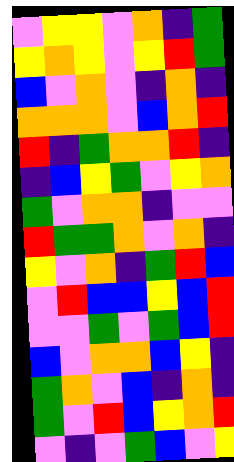[["violet", "yellow", "yellow", "violet", "orange", "indigo", "green"], ["yellow", "orange", "yellow", "violet", "yellow", "red", "green"], ["blue", "violet", "orange", "violet", "indigo", "orange", "indigo"], ["orange", "orange", "orange", "violet", "blue", "orange", "red"], ["red", "indigo", "green", "orange", "orange", "red", "indigo"], ["indigo", "blue", "yellow", "green", "violet", "yellow", "orange"], ["green", "violet", "orange", "orange", "indigo", "violet", "violet"], ["red", "green", "green", "orange", "violet", "orange", "indigo"], ["yellow", "violet", "orange", "indigo", "green", "red", "blue"], ["violet", "red", "blue", "blue", "yellow", "blue", "red"], ["violet", "violet", "green", "violet", "green", "blue", "red"], ["blue", "violet", "orange", "orange", "blue", "yellow", "indigo"], ["green", "orange", "violet", "blue", "indigo", "orange", "indigo"], ["green", "violet", "red", "blue", "yellow", "orange", "red"], ["violet", "indigo", "violet", "green", "blue", "violet", "yellow"]]